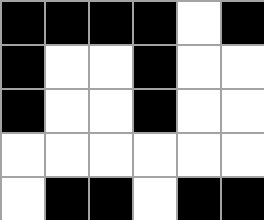[["black", "black", "black", "black", "white", "black"], ["black", "white", "white", "black", "white", "white"], ["black", "white", "white", "black", "white", "white"], ["white", "white", "white", "white", "white", "white"], ["white", "black", "black", "white", "black", "black"]]